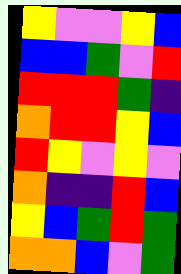[["yellow", "violet", "violet", "yellow", "blue"], ["blue", "blue", "green", "violet", "red"], ["red", "red", "red", "green", "indigo"], ["orange", "red", "red", "yellow", "blue"], ["red", "yellow", "violet", "yellow", "violet"], ["orange", "indigo", "indigo", "red", "blue"], ["yellow", "blue", "green", "red", "green"], ["orange", "orange", "blue", "violet", "green"]]